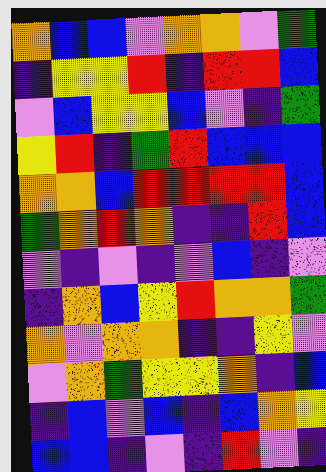[["orange", "blue", "blue", "violet", "orange", "orange", "violet", "green"], ["indigo", "yellow", "yellow", "red", "indigo", "red", "red", "blue"], ["violet", "blue", "yellow", "yellow", "blue", "violet", "indigo", "green"], ["yellow", "red", "indigo", "green", "red", "blue", "blue", "blue"], ["orange", "orange", "blue", "red", "red", "red", "red", "blue"], ["green", "orange", "red", "orange", "indigo", "indigo", "red", "blue"], ["violet", "indigo", "violet", "indigo", "violet", "blue", "indigo", "violet"], ["indigo", "orange", "blue", "yellow", "red", "orange", "orange", "green"], ["orange", "violet", "orange", "orange", "indigo", "indigo", "yellow", "violet"], ["violet", "orange", "green", "yellow", "yellow", "orange", "indigo", "blue"], ["indigo", "blue", "violet", "blue", "indigo", "blue", "orange", "yellow"], ["blue", "blue", "indigo", "violet", "indigo", "red", "violet", "indigo"]]